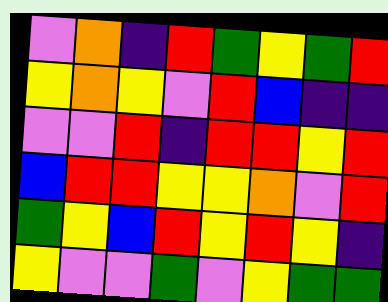[["violet", "orange", "indigo", "red", "green", "yellow", "green", "red"], ["yellow", "orange", "yellow", "violet", "red", "blue", "indigo", "indigo"], ["violet", "violet", "red", "indigo", "red", "red", "yellow", "red"], ["blue", "red", "red", "yellow", "yellow", "orange", "violet", "red"], ["green", "yellow", "blue", "red", "yellow", "red", "yellow", "indigo"], ["yellow", "violet", "violet", "green", "violet", "yellow", "green", "green"]]